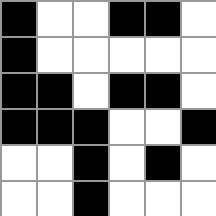[["black", "white", "white", "black", "black", "white"], ["black", "white", "white", "white", "white", "white"], ["black", "black", "white", "black", "black", "white"], ["black", "black", "black", "white", "white", "black"], ["white", "white", "black", "white", "black", "white"], ["white", "white", "black", "white", "white", "white"]]